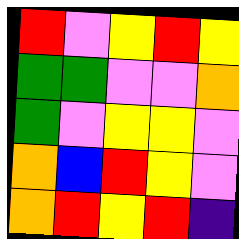[["red", "violet", "yellow", "red", "yellow"], ["green", "green", "violet", "violet", "orange"], ["green", "violet", "yellow", "yellow", "violet"], ["orange", "blue", "red", "yellow", "violet"], ["orange", "red", "yellow", "red", "indigo"]]